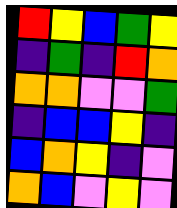[["red", "yellow", "blue", "green", "yellow"], ["indigo", "green", "indigo", "red", "orange"], ["orange", "orange", "violet", "violet", "green"], ["indigo", "blue", "blue", "yellow", "indigo"], ["blue", "orange", "yellow", "indigo", "violet"], ["orange", "blue", "violet", "yellow", "violet"]]